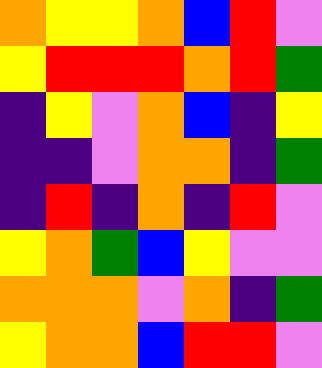[["orange", "yellow", "yellow", "orange", "blue", "red", "violet"], ["yellow", "red", "red", "red", "orange", "red", "green"], ["indigo", "yellow", "violet", "orange", "blue", "indigo", "yellow"], ["indigo", "indigo", "violet", "orange", "orange", "indigo", "green"], ["indigo", "red", "indigo", "orange", "indigo", "red", "violet"], ["yellow", "orange", "green", "blue", "yellow", "violet", "violet"], ["orange", "orange", "orange", "violet", "orange", "indigo", "green"], ["yellow", "orange", "orange", "blue", "red", "red", "violet"]]